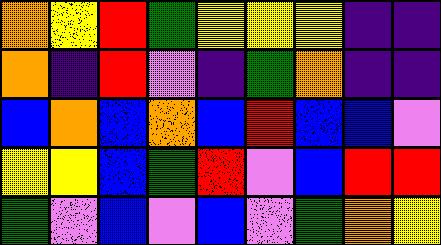[["orange", "yellow", "red", "green", "yellow", "yellow", "yellow", "indigo", "indigo"], ["orange", "indigo", "red", "violet", "indigo", "green", "orange", "indigo", "indigo"], ["blue", "orange", "blue", "orange", "blue", "red", "blue", "blue", "violet"], ["yellow", "yellow", "blue", "green", "red", "violet", "blue", "red", "red"], ["green", "violet", "blue", "violet", "blue", "violet", "green", "orange", "yellow"]]